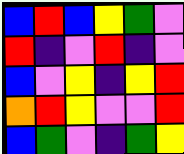[["blue", "red", "blue", "yellow", "green", "violet"], ["red", "indigo", "violet", "red", "indigo", "violet"], ["blue", "violet", "yellow", "indigo", "yellow", "red"], ["orange", "red", "yellow", "violet", "violet", "red"], ["blue", "green", "violet", "indigo", "green", "yellow"]]